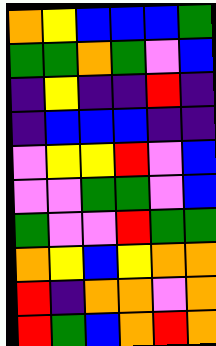[["orange", "yellow", "blue", "blue", "blue", "green"], ["green", "green", "orange", "green", "violet", "blue"], ["indigo", "yellow", "indigo", "indigo", "red", "indigo"], ["indigo", "blue", "blue", "blue", "indigo", "indigo"], ["violet", "yellow", "yellow", "red", "violet", "blue"], ["violet", "violet", "green", "green", "violet", "blue"], ["green", "violet", "violet", "red", "green", "green"], ["orange", "yellow", "blue", "yellow", "orange", "orange"], ["red", "indigo", "orange", "orange", "violet", "orange"], ["red", "green", "blue", "orange", "red", "orange"]]